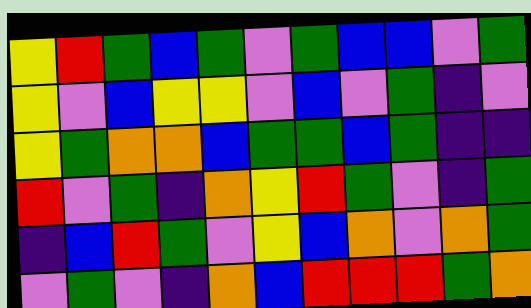[["yellow", "red", "green", "blue", "green", "violet", "green", "blue", "blue", "violet", "green"], ["yellow", "violet", "blue", "yellow", "yellow", "violet", "blue", "violet", "green", "indigo", "violet"], ["yellow", "green", "orange", "orange", "blue", "green", "green", "blue", "green", "indigo", "indigo"], ["red", "violet", "green", "indigo", "orange", "yellow", "red", "green", "violet", "indigo", "green"], ["indigo", "blue", "red", "green", "violet", "yellow", "blue", "orange", "violet", "orange", "green"], ["violet", "green", "violet", "indigo", "orange", "blue", "red", "red", "red", "green", "orange"]]